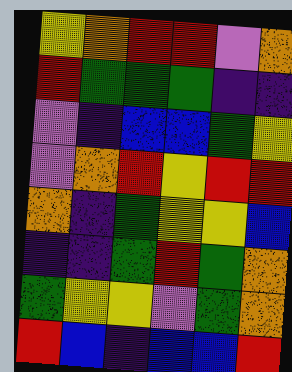[["yellow", "orange", "red", "red", "violet", "orange"], ["red", "green", "green", "green", "indigo", "indigo"], ["violet", "indigo", "blue", "blue", "green", "yellow"], ["violet", "orange", "red", "yellow", "red", "red"], ["orange", "indigo", "green", "yellow", "yellow", "blue"], ["indigo", "indigo", "green", "red", "green", "orange"], ["green", "yellow", "yellow", "violet", "green", "orange"], ["red", "blue", "indigo", "blue", "blue", "red"]]